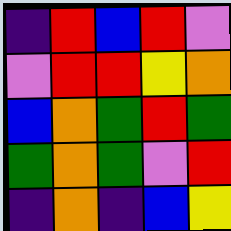[["indigo", "red", "blue", "red", "violet"], ["violet", "red", "red", "yellow", "orange"], ["blue", "orange", "green", "red", "green"], ["green", "orange", "green", "violet", "red"], ["indigo", "orange", "indigo", "blue", "yellow"]]